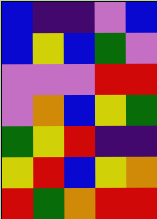[["blue", "indigo", "indigo", "violet", "blue"], ["blue", "yellow", "blue", "green", "violet"], ["violet", "violet", "violet", "red", "red"], ["violet", "orange", "blue", "yellow", "green"], ["green", "yellow", "red", "indigo", "indigo"], ["yellow", "red", "blue", "yellow", "orange"], ["red", "green", "orange", "red", "red"]]